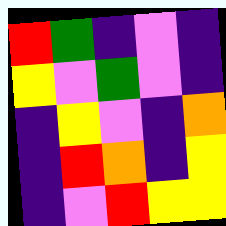[["red", "green", "indigo", "violet", "indigo"], ["yellow", "violet", "green", "violet", "indigo"], ["indigo", "yellow", "violet", "indigo", "orange"], ["indigo", "red", "orange", "indigo", "yellow"], ["indigo", "violet", "red", "yellow", "yellow"]]